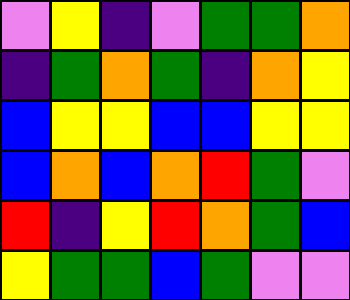[["violet", "yellow", "indigo", "violet", "green", "green", "orange"], ["indigo", "green", "orange", "green", "indigo", "orange", "yellow"], ["blue", "yellow", "yellow", "blue", "blue", "yellow", "yellow"], ["blue", "orange", "blue", "orange", "red", "green", "violet"], ["red", "indigo", "yellow", "red", "orange", "green", "blue"], ["yellow", "green", "green", "blue", "green", "violet", "violet"]]